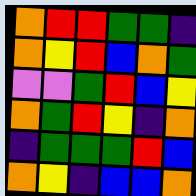[["orange", "red", "red", "green", "green", "indigo"], ["orange", "yellow", "red", "blue", "orange", "green"], ["violet", "violet", "green", "red", "blue", "yellow"], ["orange", "green", "red", "yellow", "indigo", "orange"], ["indigo", "green", "green", "green", "red", "blue"], ["orange", "yellow", "indigo", "blue", "blue", "orange"]]